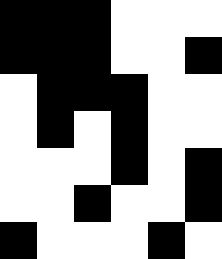[["black", "black", "black", "white", "white", "white"], ["black", "black", "black", "white", "white", "black"], ["white", "black", "black", "black", "white", "white"], ["white", "black", "white", "black", "white", "white"], ["white", "white", "white", "black", "white", "black"], ["white", "white", "black", "white", "white", "black"], ["black", "white", "white", "white", "black", "white"]]